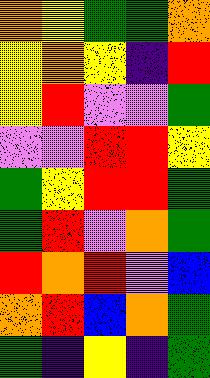[["orange", "yellow", "green", "green", "orange"], ["yellow", "orange", "yellow", "indigo", "red"], ["yellow", "red", "violet", "violet", "green"], ["violet", "violet", "red", "red", "yellow"], ["green", "yellow", "red", "red", "green"], ["green", "red", "violet", "orange", "green"], ["red", "orange", "red", "violet", "blue"], ["orange", "red", "blue", "orange", "green"], ["green", "indigo", "yellow", "indigo", "green"]]